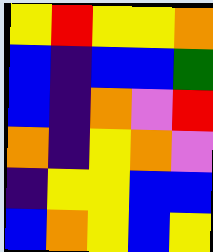[["yellow", "red", "yellow", "yellow", "orange"], ["blue", "indigo", "blue", "blue", "green"], ["blue", "indigo", "orange", "violet", "red"], ["orange", "indigo", "yellow", "orange", "violet"], ["indigo", "yellow", "yellow", "blue", "blue"], ["blue", "orange", "yellow", "blue", "yellow"]]